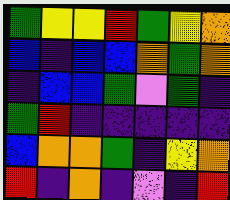[["green", "yellow", "yellow", "red", "green", "yellow", "orange"], ["blue", "indigo", "blue", "blue", "orange", "green", "orange"], ["indigo", "blue", "blue", "green", "violet", "green", "indigo"], ["green", "red", "indigo", "indigo", "indigo", "indigo", "indigo"], ["blue", "orange", "orange", "green", "indigo", "yellow", "orange"], ["red", "indigo", "orange", "indigo", "violet", "indigo", "red"]]